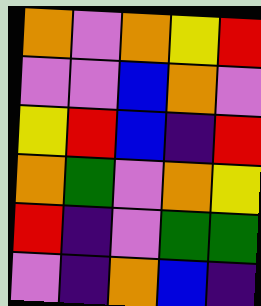[["orange", "violet", "orange", "yellow", "red"], ["violet", "violet", "blue", "orange", "violet"], ["yellow", "red", "blue", "indigo", "red"], ["orange", "green", "violet", "orange", "yellow"], ["red", "indigo", "violet", "green", "green"], ["violet", "indigo", "orange", "blue", "indigo"]]